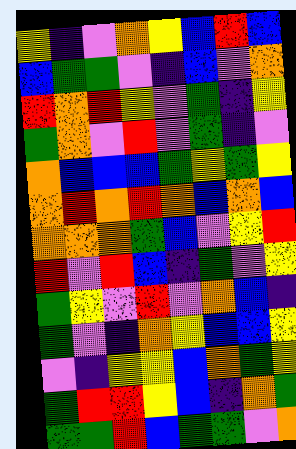[["yellow", "indigo", "violet", "orange", "yellow", "blue", "red", "blue"], ["blue", "green", "green", "violet", "indigo", "blue", "violet", "orange"], ["red", "orange", "red", "yellow", "violet", "green", "indigo", "yellow"], ["green", "orange", "violet", "red", "violet", "green", "indigo", "violet"], ["orange", "blue", "blue", "blue", "green", "yellow", "green", "yellow"], ["orange", "red", "orange", "red", "orange", "blue", "orange", "blue"], ["orange", "orange", "orange", "green", "blue", "violet", "yellow", "red"], ["red", "violet", "red", "blue", "indigo", "green", "violet", "yellow"], ["green", "yellow", "violet", "red", "violet", "orange", "blue", "indigo"], ["green", "violet", "indigo", "orange", "yellow", "blue", "blue", "yellow"], ["violet", "indigo", "yellow", "yellow", "blue", "orange", "green", "yellow"], ["green", "red", "red", "yellow", "blue", "indigo", "orange", "green"], ["green", "green", "red", "blue", "green", "green", "violet", "orange"]]